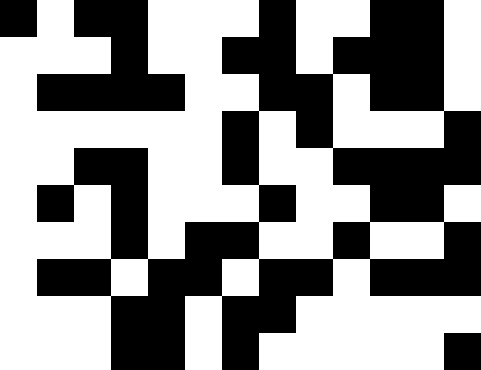[["black", "white", "black", "black", "white", "white", "white", "black", "white", "white", "black", "black", "white"], ["white", "white", "white", "black", "white", "white", "black", "black", "white", "black", "black", "black", "white"], ["white", "black", "black", "black", "black", "white", "white", "black", "black", "white", "black", "black", "white"], ["white", "white", "white", "white", "white", "white", "black", "white", "black", "white", "white", "white", "black"], ["white", "white", "black", "black", "white", "white", "black", "white", "white", "black", "black", "black", "black"], ["white", "black", "white", "black", "white", "white", "white", "black", "white", "white", "black", "black", "white"], ["white", "white", "white", "black", "white", "black", "black", "white", "white", "black", "white", "white", "black"], ["white", "black", "black", "white", "black", "black", "white", "black", "black", "white", "black", "black", "black"], ["white", "white", "white", "black", "black", "white", "black", "black", "white", "white", "white", "white", "white"], ["white", "white", "white", "black", "black", "white", "black", "white", "white", "white", "white", "white", "black"]]